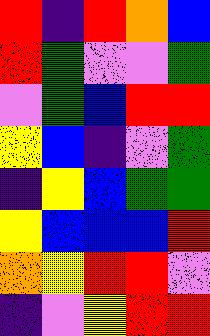[["red", "indigo", "red", "orange", "blue"], ["red", "green", "violet", "violet", "green"], ["violet", "green", "blue", "red", "red"], ["yellow", "blue", "indigo", "violet", "green"], ["indigo", "yellow", "blue", "green", "green"], ["yellow", "blue", "blue", "blue", "red"], ["orange", "yellow", "red", "red", "violet"], ["indigo", "violet", "yellow", "red", "red"]]